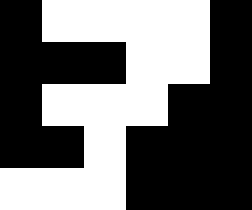[["black", "white", "white", "white", "white", "black"], ["black", "black", "black", "white", "white", "black"], ["black", "white", "white", "white", "black", "black"], ["black", "black", "white", "black", "black", "black"], ["white", "white", "white", "black", "black", "black"]]